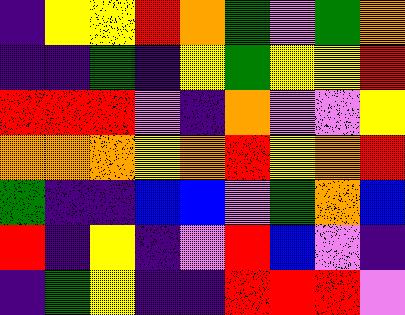[["indigo", "yellow", "yellow", "red", "orange", "green", "violet", "green", "orange"], ["indigo", "indigo", "green", "indigo", "yellow", "green", "yellow", "yellow", "red"], ["red", "red", "red", "violet", "indigo", "orange", "violet", "violet", "yellow"], ["orange", "orange", "orange", "yellow", "orange", "red", "yellow", "orange", "red"], ["green", "indigo", "indigo", "blue", "blue", "violet", "green", "orange", "blue"], ["red", "indigo", "yellow", "indigo", "violet", "red", "blue", "violet", "indigo"], ["indigo", "green", "yellow", "indigo", "indigo", "red", "red", "red", "violet"]]